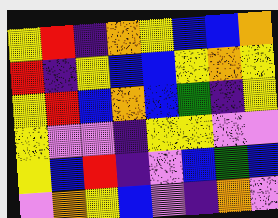[["yellow", "red", "indigo", "orange", "yellow", "blue", "blue", "orange"], ["red", "indigo", "yellow", "blue", "blue", "yellow", "orange", "yellow"], ["yellow", "red", "blue", "orange", "blue", "green", "indigo", "yellow"], ["yellow", "violet", "violet", "indigo", "yellow", "yellow", "violet", "violet"], ["yellow", "blue", "red", "indigo", "violet", "blue", "green", "blue"], ["violet", "orange", "yellow", "blue", "violet", "indigo", "orange", "violet"]]